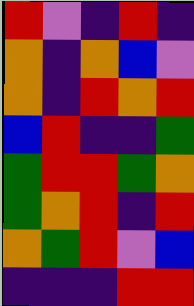[["red", "violet", "indigo", "red", "indigo"], ["orange", "indigo", "orange", "blue", "violet"], ["orange", "indigo", "red", "orange", "red"], ["blue", "red", "indigo", "indigo", "green"], ["green", "red", "red", "green", "orange"], ["green", "orange", "red", "indigo", "red"], ["orange", "green", "red", "violet", "blue"], ["indigo", "indigo", "indigo", "red", "red"]]